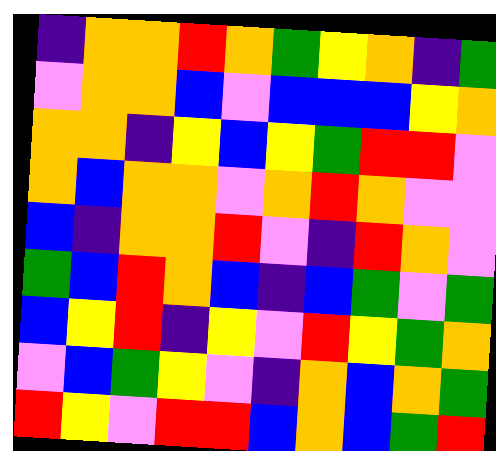[["indigo", "orange", "orange", "red", "orange", "green", "yellow", "orange", "indigo", "green"], ["violet", "orange", "orange", "blue", "violet", "blue", "blue", "blue", "yellow", "orange"], ["orange", "orange", "indigo", "yellow", "blue", "yellow", "green", "red", "red", "violet"], ["orange", "blue", "orange", "orange", "violet", "orange", "red", "orange", "violet", "violet"], ["blue", "indigo", "orange", "orange", "red", "violet", "indigo", "red", "orange", "violet"], ["green", "blue", "red", "orange", "blue", "indigo", "blue", "green", "violet", "green"], ["blue", "yellow", "red", "indigo", "yellow", "violet", "red", "yellow", "green", "orange"], ["violet", "blue", "green", "yellow", "violet", "indigo", "orange", "blue", "orange", "green"], ["red", "yellow", "violet", "red", "red", "blue", "orange", "blue", "green", "red"]]